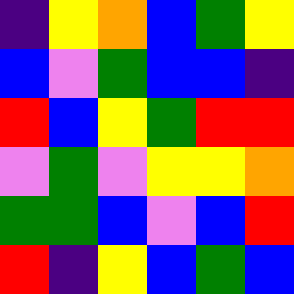[["indigo", "yellow", "orange", "blue", "green", "yellow"], ["blue", "violet", "green", "blue", "blue", "indigo"], ["red", "blue", "yellow", "green", "red", "red"], ["violet", "green", "violet", "yellow", "yellow", "orange"], ["green", "green", "blue", "violet", "blue", "red"], ["red", "indigo", "yellow", "blue", "green", "blue"]]